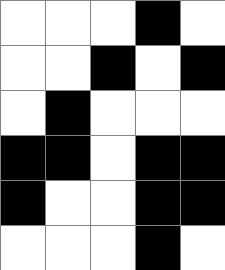[["white", "white", "white", "black", "white"], ["white", "white", "black", "white", "black"], ["white", "black", "white", "white", "white"], ["black", "black", "white", "black", "black"], ["black", "white", "white", "black", "black"], ["white", "white", "white", "black", "white"]]